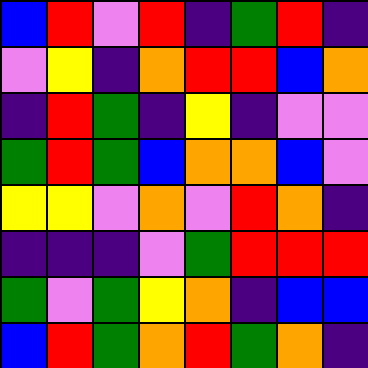[["blue", "red", "violet", "red", "indigo", "green", "red", "indigo"], ["violet", "yellow", "indigo", "orange", "red", "red", "blue", "orange"], ["indigo", "red", "green", "indigo", "yellow", "indigo", "violet", "violet"], ["green", "red", "green", "blue", "orange", "orange", "blue", "violet"], ["yellow", "yellow", "violet", "orange", "violet", "red", "orange", "indigo"], ["indigo", "indigo", "indigo", "violet", "green", "red", "red", "red"], ["green", "violet", "green", "yellow", "orange", "indigo", "blue", "blue"], ["blue", "red", "green", "orange", "red", "green", "orange", "indigo"]]